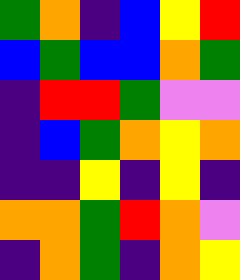[["green", "orange", "indigo", "blue", "yellow", "red"], ["blue", "green", "blue", "blue", "orange", "green"], ["indigo", "red", "red", "green", "violet", "violet"], ["indigo", "blue", "green", "orange", "yellow", "orange"], ["indigo", "indigo", "yellow", "indigo", "yellow", "indigo"], ["orange", "orange", "green", "red", "orange", "violet"], ["indigo", "orange", "green", "indigo", "orange", "yellow"]]